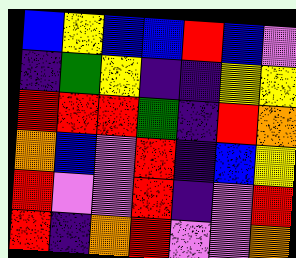[["blue", "yellow", "blue", "blue", "red", "blue", "violet"], ["indigo", "green", "yellow", "indigo", "indigo", "yellow", "yellow"], ["red", "red", "red", "green", "indigo", "red", "orange"], ["orange", "blue", "violet", "red", "indigo", "blue", "yellow"], ["red", "violet", "violet", "red", "indigo", "violet", "red"], ["red", "indigo", "orange", "red", "violet", "violet", "orange"]]